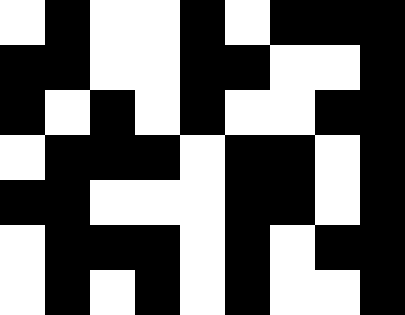[["white", "black", "white", "white", "black", "white", "black", "black", "black"], ["black", "black", "white", "white", "black", "black", "white", "white", "black"], ["black", "white", "black", "white", "black", "white", "white", "black", "black"], ["white", "black", "black", "black", "white", "black", "black", "white", "black"], ["black", "black", "white", "white", "white", "black", "black", "white", "black"], ["white", "black", "black", "black", "white", "black", "white", "black", "black"], ["white", "black", "white", "black", "white", "black", "white", "white", "black"]]